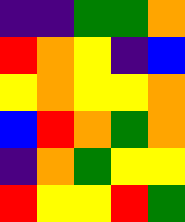[["indigo", "indigo", "green", "green", "orange"], ["red", "orange", "yellow", "indigo", "blue"], ["yellow", "orange", "yellow", "yellow", "orange"], ["blue", "red", "orange", "green", "orange"], ["indigo", "orange", "green", "yellow", "yellow"], ["red", "yellow", "yellow", "red", "green"]]